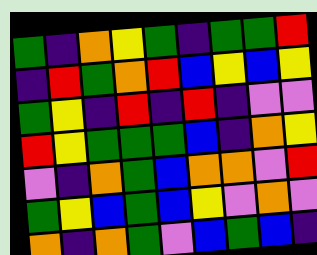[["green", "indigo", "orange", "yellow", "green", "indigo", "green", "green", "red"], ["indigo", "red", "green", "orange", "red", "blue", "yellow", "blue", "yellow"], ["green", "yellow", "indigo", "red", "indigo", "red", "indigo", "violet", "violet"], ["red", "yellow", "green", "green", "green", "blue", "indigo", "orange", "yellow"], ["violet", "indigo", "orange", "green", "blue", "orange", "orange", "violet", "red"], ["green", "yellow", "blue", "green", "blue", "yellow", "violet", "orange", "violet"], ["orange", "indigo", "orange", "green", "violet", "blue", "green", "blue", "indigo"]]